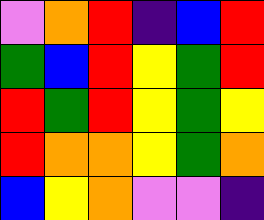[["violet", "orange", "red", "indigo", "blue", "red"], ["green", "blue", "red", "yellow", "green", "red"], ["red", "green", "red", "yellow", "green", "yellow"], ["red", "orange", "orange", "yellow", "green", "orange"], ["blue", "yellow", "orange", "violet", "violet", "indigo"]]